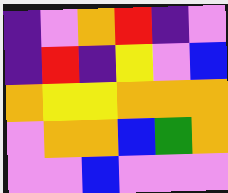[["indigo", "violet", "orange", "red", "indigo", "violet"], ["indigo", "red", "indigo", "yellow", "violet", "blue"], ["orange", "yellow", "yellow", "orange", "orange", "orange"], ["violet", "orange", "orange", "blue", "green", "orange"], ["violet", "violet", "blue", "violet", "violet", "violet"]]